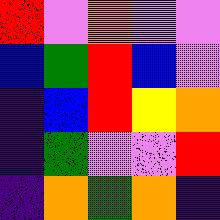[["red", "violet", "orange", "violet", "violet"], ["blue", "green", "red", "blue", "violet"], ["indigo", "blue", "red", "yellow", "orange"], ["indigo", "green", "violet", "violet", "red"], ["indigo", "orange", "green", "orange", "indigo"]]